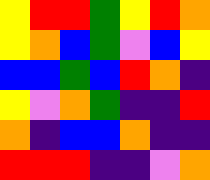[["yellow", "red", "red", "green", "yellow", "red", "orange"], ["yellow", "orange", "blue", "green", "violet", "blue", "yellow"], ["blue", "blue", "green", "blue", "red", "orange", "indigo"], ["yellow", "violet", "orange", "green", "indigo", "indigo", "red"], ["orange", "indigo", "blue", "blue", "orange", "indigo", "indigo"], ["red", "red", "red", "indigo", "indigo", "violet", "orange"]]